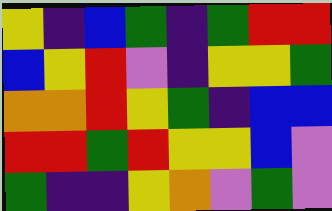[["yellow", "indigo", "blue", "green", "indigo", "green", "red", "red"], ["blue", "yellow", "red", "violet", "indigo", "yellow", "yellow", "green"], ["orange", "orange", "red", "yellow", "green", "indigo", "blue", "blue"], ["red", "red", "green", "red", "yellow", "yellow", "blue", "violet"], ["green", "indigo", "indigo", "yellow", "orange", "violet", "green", "violet"]]